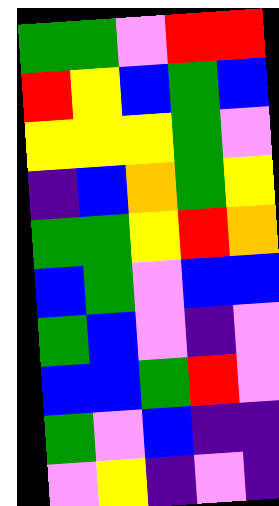[["green", "green", "violet", "red", "red"], ["red", "yellow", "blue", "green", "blue"], ["yellow", "yellow", "yellow", "green", "violet"], ["indigo", "blue", "orange", "green", "yellow"], ["green", "green", "yellow", "red", "orange"], ["blue", "green", "violet", "blue", "blue"], ["green", "blue", "violet", "indigo", "violet"], ["blue", "blue", "green", "red", "violet"], ["green", "violet", "blue", "indigo", "indigo"], ["violet", "yellow", "indigo", "violet", "indigo"]]